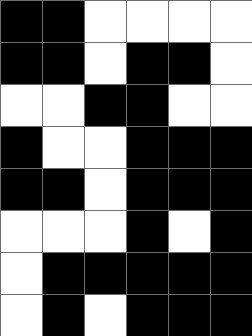[["black", "black", "white", "white", "white", "white"], ["black", "black", "white", "black", "black", "white"], ["white", "white", "black", "black", "white", "white"], ["black", "white", "white", "black", "black", "black"], ["black", "black", "white", "black", "black", "black"], ["white", "white", "white", "black", "white", "black"], ["white", "black", "black", "black", "black", "black"], ["white", "black", "white", "black", "black", "black"]]